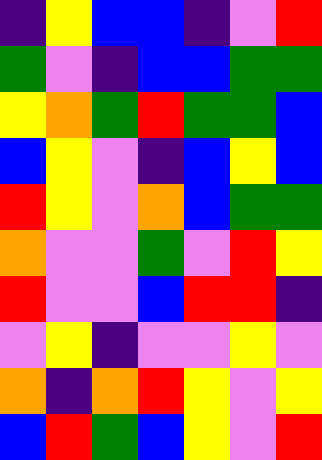[["indigo", "yellow", "blue", "blue", "indigo", "violet", "red"], ["green", "violet", "indigo", "blue", "blue", "green", "green"], ["yellow", "orange", "green", "red", "green", "green", "blue"], ["blue", "yellow", "violet", "indigo", "blue", "yellow", "blue"], ["red", "yellow", "violet", "orange", "blue", "green", "green"], ["orange", "violet", "violet", "green", "violet", "red", "yellow"], ["red", "violet", "violet", "blue", "red", "red", "indigo"], ["violet", "yellow", "indigo", "violet", "violet", "yellow", "violet"], ["orange", "indigo", "orange", "red", "yellow", "violet", "yellow"], ["blue", "red", "green", "blue", "yellow", "violet", "red"]]